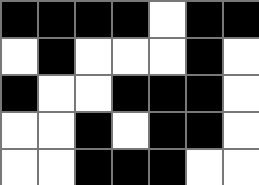[["black", "black", "black", "black", "white", "black", "black"], ["white", "black", "white", "white", "white", "black", "white"], ["black", "white", "white", "black", "black", "black", "white"], ["white", "white", "black", "white", "black", "black", "white"], ["white", "white", "black", "black", "black", "white", "white"]]